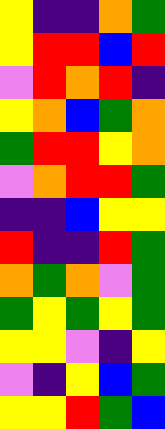[["yellow", "indigo", "indigo", "orange", "green"], ["yellow", "red", "red", "blue", "red"], ["violet", "red", "orange", "red", "indigo"], ["yellow", "orange", "blue", "green", "orange"], ["green", "red", "red", "yellow", "orange"], ["violet", "orange", "red", "red", "green"], ["indigo", "indigo", "blue", "yellow", "yellow"], ["red", "indigo", "indigo", "red", "green"], ["orange", "green", "orange", "violet", "green"], ["green", "yellow", "green", "yellow", "green"], ["yellow", "yellow", "violet", "indigo", "yellow"], ["violet", "indigo", "yellow", "blue", "green"], ["yellow", "yellow", "red", "green", "blue"]]